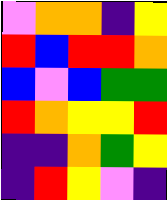[["violet", "orange", "orange", "indigo", "yellow"], ["red", "blue", "red", "red", "orange"], ["blue", "violet", "blue", "green", "green"], ["red", "orange", "yellow", "yellow", "red"], ["indigo", "indigo", "orange", "green", "yellow"], ["indigo", "red", "yellow", "violet", "indigo"]]